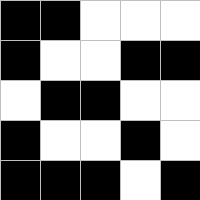[["black", "black", "white", "white", "white"], ["black", "white", "white", "black", "black"], ["white", "black", "black", "white", "white"], ["black", "white", "white", "black", "white"], ["black", "black", "black", "white", "black"]]